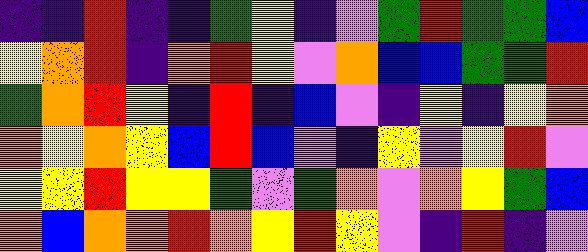[["indigo", "indigo", "red", "indigo", "indigo", "green", "yellow", "indigo", "violet", "green", "red", "green", "green", "blue"], ["yellow", "orange", "red", "indigo", "orange", "red", "yellow", "violet", "orange", "blue", "blue", "green", "green", "red"], ["green", "orange", "red", "yellow", "indigo", "red", "indigo", "blue", "violet", "indigo", "yellow", "indigo", "yellow", "orange"], ["orange", "yellow", "orange", "yellow", "blue", "red", "blue", "violet", "indigo", "yellow", "violet", "yellow", "red", "violet"], ["yellow", "yellow", "red", "yellow", "yellow", "green", "violet", "green", "orange", "violet", "orange", "yellow", "green", "blue"], ["orange", "blue", "orange", "orange", "red", "orange", "yellow", "red", "yellow", "violet", "indigo", "red", "indigo", "violet"]]